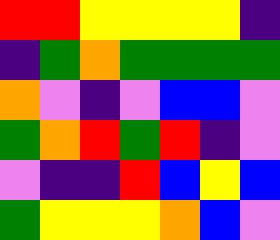[["red", "red", "yellow", "yellow", "yellow", "yellow", "indigo"], ["indigo", "green", "orange", "green", "green", "green", "green"], ["orange", "violet", "indigo", "violet", "blue", "blue", "violet"], ["green", "orange", "red", "green", "red", "indigo", "violet"], ["violet", "indigo", "indigo", "red", "blue", "yellow", "blue"], ["green", "yellow", "yellow", "yellow", "orange", "blue", "violet"]]